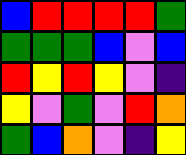[["blue", "red", "red", "red", "red", "green"], ["green", "green", "green", "blue", "violet", "blue"], ["red", "yellow", "red", "yellow", "violet", "indigo"], ["yellow", "violet", "green", "violet", "red", "orange"], ["green", "blue", "orange", "violet", "indigo", "yellow"]]